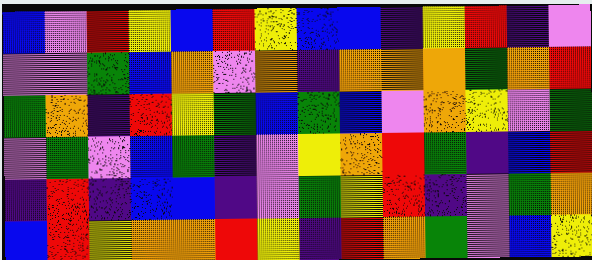[["blue", "violet", "red", "yellow", "blue", "red", "yellow", "blue", "blue", "indigo", "yellow", "red", "indigo", "violet"], ["violet", "violet", "green", "blue", "orange", "violet", "orange", "indigo", "orange", "orange", "orange", "green", "orange", "red"], ["green", "orange", "indigo", "red", "yellow", "green", "blue", "green", "blue", "violet", "orange", "yellow", "violet", "green"], ["violet", "green", "violet", "blue", "green", "indigo", "violet", "yellow", "orange", "red", "green", "indigo", "blue", "red"], ["indigo", "red", "indigo", "blue", "blue", "indigo", "violet", "green", "yellow", "red", "indigo", "violet", "green", "orange"], ["blue", "red", "yellow", "orange", "orange", "red", "yellow", "indigo", "red", "orange", "green", "violet", "blue", "yellow"]]